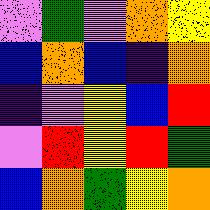[["violet", "green", "violet", "orange", "yellow"], ["blue", "orange", "blue", "indigo", "orange"], ["indigo", "violet", "yellow", "blue", "red"], ["violet", "red", "yellow", "red", "green"], ["blue", "orange", "green", "yellow", "orange"]]